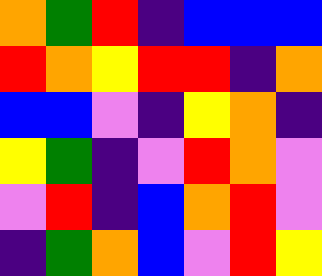[["orange", "green", "red", "indigo", "blue", "blue", "blue"], ["red", "orange", "yellow", "red", "red", "indigo", "orange"], ["blue", "blue", "violet", "indigo", "yellow", "orange", "indigo"], ["yellow", "green", "indigo", "violet", "red", "orange", "violet"], ["violet", "red", "indigo", "blue", "orange", "red", "violet"], ["indigo", "green", "orange", "blue", "violet", "red", "yellow"]]